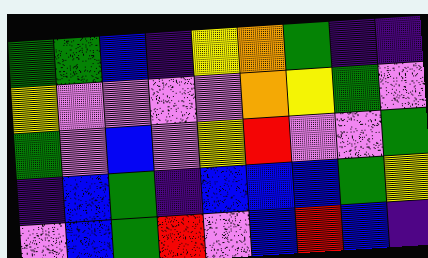[["green", "green", "blue", "indigo", "yellow", "orange", "green", "indigo", "indigo"], ["yellow", "violet", "violet", "violet", "violet", "orange", "yellow", "green", "violet"], ["green", "violet", "blue", "violet", "yellow", "red", "violet", "violet", "green"], ["indigo", "blue", "green", "indigo", "blue", "blue", "blue", "green", "yellow"], ["violet", "blue", "green", "red", "violet", "blue", "red", "blue", "indigo"]]